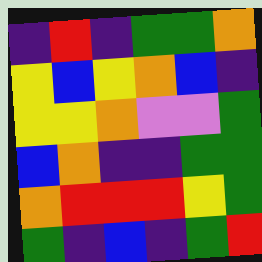[["indigo", "red", "indigo", "green", "green", "orange"], ["yellow", "blue", "yellow", "orange", "blue", "indigo"], ["yellow", "yellow", "orange", "violet", "violet", "green"], ["blue", "orange", "indigo", "indigo", "green", "green"], ["orange", "red", "red", "red", "yellow", "green"], ["green", "indigo", "blue", "indigo", "green", "red"]]